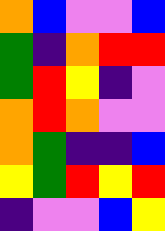[["orange", "blue", "violet", "violet", "blue"], ["green", "indigo", "orange", "red", "red"], ["green", "red", "yellow", "indigo", "violet"], ["orange", "red", "orange", "violet", "violet"], ["orange", "green", "indigo", "indigo", "blue"], ["yellow", "green", "red", "yellow", "red"], ["indigo", "violet", "violet", "blue", "yellow"]]